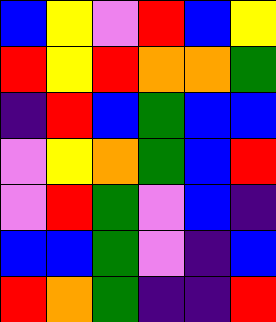[["blue", "yellow", "violet", "red", "blue", "yellow"], ["red", "yellow", "red", "orange", "orange", "green"], ["indigo", "red", "blue", "green", "blue", "blue"], ["violet", "yellow", "orange", "green", "blue", "red"], ["violet", "red", "green", "violet", "blue", "indigo"], ["blue", "blue", "green", "violet", "indigo", "blue"], ["red", "orange", "green", "indigo", "indigo", "red"]]